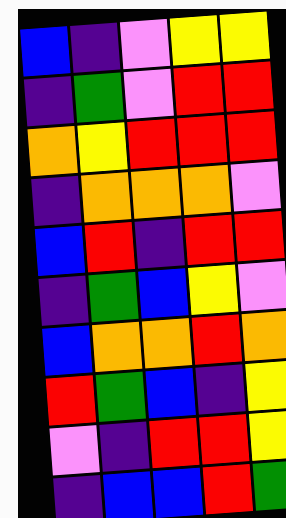[["blue", "indigo", "violet", "yellow", "yellow"], ["indigo", "green", "violet", "red", "red"], ["orange", "yellow", "red", "red", "red"], ["indigo", "orange", "orange", "orange", "violet"], ["blue", "red", "indigo", "red", "red"], ["indigo", "green", "blue", "yellow", "violet"], ["blue", "orange", "orange", "red", "orange"], ["red", "green", "blue", "indigo", "yellow"], ["violet", "indigo", "red", "red", "yellow"], ["indigo", "blue", "blue", "red", "green"]]